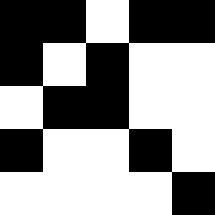[["black", "black", "white", "black", "black"], ["black", "white", "black", "white", "white"], ["white", "black", "black", "white", "white"], ["black", "white", "white", "black", "white"], ["white", "white", "white", "white", "black"]]